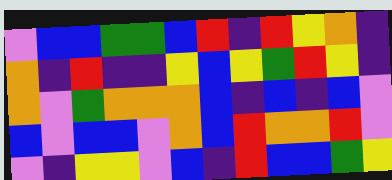[["violet", "blue", "blue", "green", "green", "blue", "red", "indigo", "red", "yellow", "orange", "indigo"], ["orange", "indigo", "red", "indigo", "indigo", "yellow", "blue", "yellow", "green", "red", "yellow", "indigo"], ["orange", "violet", "green", "orange", "orange", "orange", "blue", "indigo", "blue", "indigo", "blue", "violet"], ["blue", "violet", "blue", "blue", "violet", "orange", "blue", "red", "orange", "orange", "red", "violet"], ["violet", "indigo", "yellow", "yellow", "violet", "blue", "indigo", "red", "blue", "blue", "green", "yellow"]]